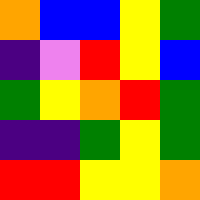[["orange", "blue", "blue", "yellow", "green"], ["indigo", "violet", "red", "yellow", "blue"], ["green", "yellow", "orange", "red", "green"], ["indigo", "indigo", "green", "yellow", "green"], ["red", "red", "yellow", "yellow", "orange"]]